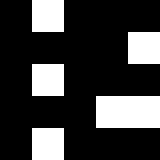[["black", "white", "black", "black", "black"], ["black", "black", "black", "black", "white"], ["black", "white", "black", "black", "black"], ["black", "black", "black", "white", "white"], ["black", "white", "black", "black", "black"]]